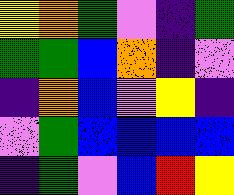[["yellow", "orange", "green", "violet", "indigo", "green"], ["green", "green", "blue", "orange", "indigo", "violet"], ["indigo", "orange", "blue", "violet", "yellow", "indigo"], ["violet", "green", "blue", "blue", "blue", "blue"], ["indigo", "green", "violet", "blue", "red", "yellow"]]